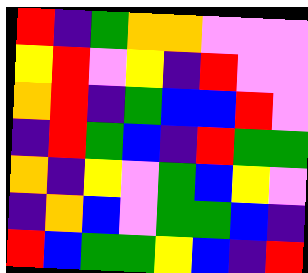[["red", "indigo", "green", "orange", "orange", "violet", "violet", "violet"], ["yellow", "red", "violet", "yellow", "indigo", "red", "violet", "violet"], ["orange", "red", "indigo", "green", "blue", "blue", "red", "violet"], ["indigo", "red", "green", "blue", "indigo", "red", "green", "green"], ["orange", "indigo", "yellow", "violet", "green", "blue", "yellow", "violet"], ["indigo", "orange", "blue", "violet", "green", "green", "blue", "indigo"], ["red", "blue", "green", "green", "yellow", "blue", "indigo", "red"]]